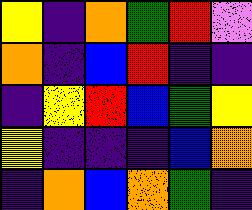[["yellow", "indigo", "orange", "green", "red", "violet"], ["orange", "indigo", "blue", "red", "indigo", "indigo"], ["indigo", "yellow", "red", "blue", "green", "yellow"], ["yellow", "indigo", "indigo", "indigo", "blue", "orange"], ["indigo", "orange", "blue", "orange", "green", "indigo"]]